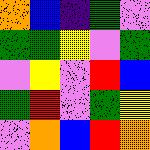[["orange", "blue", "indigo", "green", "violet"], ["green", "green", "yellow", "violet", "green"], ["violet", "yellow", "violet", "red", "blue"], ["green", "red", "violet", "green", "yellow"], ["violet", "orange", "blue", "red", "orange"]]